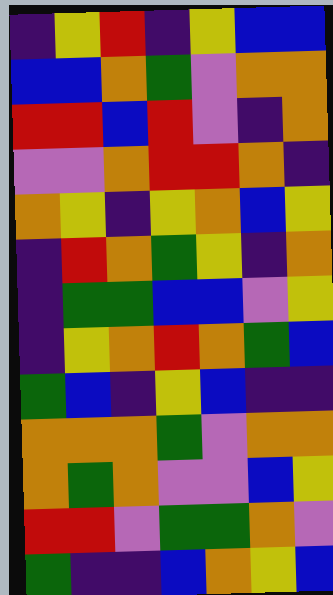[["indigo", "yellow", "red", "indigo", "yellow", "blue", "blue"], ["blue", "blue", "orange", "green", "violet", "orange", "orange"], ["red", "red", "blue", "red", "violet", "indigo", "orange"], ["violet", "violet", "orange", "red", "red", "orange", "indigo"], ["orange", "yellow", "indigo", "yellow", "orange", "blue", "yellow"], ["indigo", "red", "orange", "green", "yellow", "indigo", "orange"], ["indigo", "green", "green", "blue", "blue", "violet", "yellow"], ["indigo", "yellow", "orange", "red", "orange", "green", "blue"], ["green", "blue", "indigo", "yellow", "blue", "indigo", "indigo"], ["orange", "orange", "orange", "green", "violet", "orange", "orange"], ["orange", "green", "orange", "violet", "violet", "blue", "yellow"], ["red", "red", "violet", "green", "green", "orange", "violet"], ["green", "indigo", "indigo", "blue", "orange", "yellow", "blue"]]